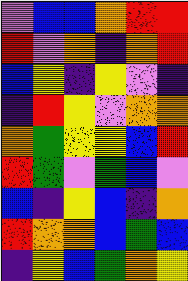[["violet", "blue", "blue", "orange", "red", "red"], ["red", "violet", "orange", "indigo", "orange", "red"], ["blue", "yellow", "indigo", "yellow", "violet", "indigo"], ["indigo", "red", "yellow", "violet", "orange", "orange"], ["orange", "green", "yellow", "yellow", "blue", "red"], ["red", "green", "violet", "green", "blue", "violet"], ["blue", "indigo", "yellow", "blue", "indigo", "orange"], ["red", "orange", "orange", "blue", "green", "blue"], ["indigo", "yellow", "blue", "green", "orange", "yellow"]]